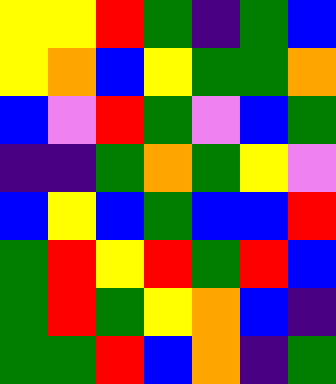[["yellow", "yellow", "red", "green", "indigo", "green", "blue"], ["yellow", "orange", "blue", "yellow", "green", "green", "orange"], ["blue", "violet", "red", "green", "violet", "blue", "green"], ["indigo", "indigo", "green", "orange", "green", "yellow", "violet"], ["blue", "yellow", "blue", "green", "blue", "blue", "red"], ["green", "red", "yellow", "red", "green", "red", "blue"], ["green", "red", "green", "yellow", "orange", "blue", "indigo"], ["green", "green", "red", "blue", "orange", "indigo", "green"]]